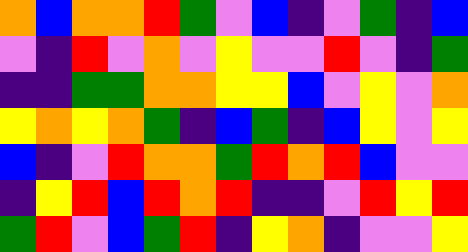[["orange", "blue", "orange", "orange", "red", "green", "violet", "blue", "indigo", "violet", "green", "indigo", "blue"], ["violet", "indigo", "red", "violet", "orange", "violet", "yellow", "violet", "violet", "red", "violet", "indigo", "green"], ["indigo", "indigo", "green", "green", "orange", "orange", "yellow", "yellow", "blue", "violet", "yellow", "violet", "orange"], ["yellow", "orange", "yellow", "orange", "green", "indigo", "blue", "green", "indigo", "blue", "yellow", "violet", "yellow"], ["blue", "indigo", "violet", "red", "orange", "orange", "green", "red", "orange", "red", "blue", "violet", "violet"], ["indigo", "yellow", "red", "blue", "red", "orange", "red", "indigo", "indigo", "violet", "red", "yellow", "red"], ["green", "red", "violet", "blue", "green", "red", "indigo", "yellow", "orange", "indigo", "violet", "violet", "yellow"]]